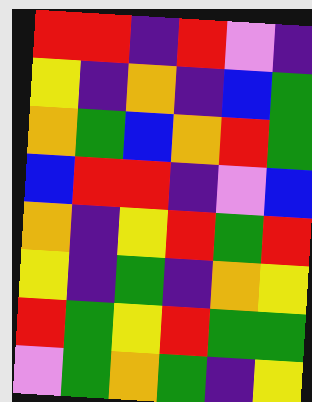[["red", "red", "indigo", "red", "violet", "indigo"], ["yellow", "indigo", "orange", "indigo", "blue", "green"], ["orange", "green", "blue", "orange", "red", "green"], ["blue", "red", "red", "indigo", "violet", "blue"], ["orange", "indigo", "yellow", "red", "green", "red"], ["yellow", "indigo", "green", "indigo", "orange", "yellow"], ["red", "green", "yellow", "red", "green", "green"], ["violet", "green", "orange", "green", "indigo", "yellow"]]